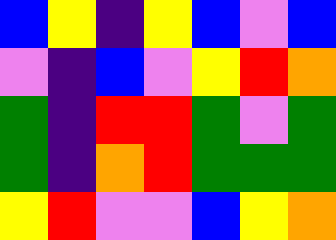[["blue", "yellow", "indigo", "yellow", "blue", "violet", "blue"], ["violet", "indigo", "blue", "violet", "yellow", "red", "orange"], ["green", "indigo", "red", "red", "green", "violet", "green"], ["green", "indigo", "orange", "red", "green", "green", "green"], ["yellow", "red", "violet", "violet", "blue", "yellow", "orange"]]